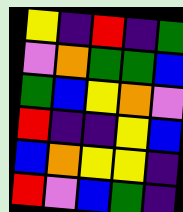[["yellow", "indigo", "red", "indigo", "green"], ["violet", "orange", "green", "green", "blue"], ["green", "blue", "yellow", "orange", "violet"], ["red", "indigo", "indigo", "yellow", "blue"], ["blue", "orange", "yellow", "yellow", "indigo"], ["red", "violet", "blue", "green", "indigo"]]